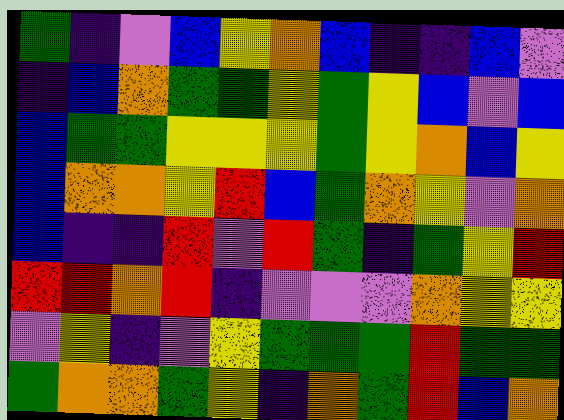[["green", "indigo", "violet", "blue", "yellow", "orange", "blue", "indigo", "indigo", "blue", "violet"], ["indigo", "blue", "orange", "green", "green", "yellow", "green", "yellow", "blue", "violet", "blue"], ["blue", "green", "green", "yellow", "yellow", "yellow", "green", "yellow", "orange", "blue", "yellow"], ["blue", "orange", "orange", "yellow", "red", "blue", "green", "orange", "yellow", "violet", "orange"], ["blue", "indigo", "indigo", "red", "violet", "red", "green", "indigo", "green", "yellow", "red"], ["red", "red", "orange", "red", "indigo", "violet", "violet", "violet", "orange", "yellow", "yellow"], ["violet", "yellow", "indigo", "violet", "yellow", "green", "green", "green", "red", "green", "green"], ["green", "orange", "orange", "green", "yellow", "indigo", "orange", "green", "red", "blue", "orange"]]